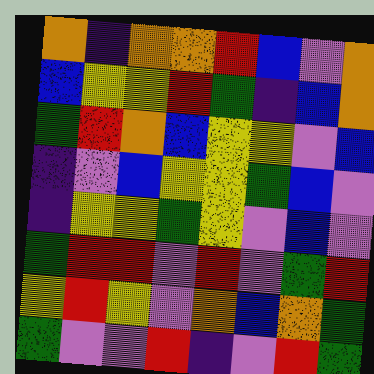[["orange", "indigo", "orange", "orange", "red", "blue", "violet", "orange"], ["blue", "yellow", "yellow", "red", "green", "indigo", "blue", "orange"], ["green", "red", "orange", "blue", "yellow", "yellow", "violet", "blue"], ["indigo", "violet", "blue", "yellow", "yellow", "green", "blue", "violet"], ["indigo", "yellow", "yellow", "green", "yellow", "violet", "blue", "violet"], ["green", "red", "red", "violet", "red", "violet", "green", "red"], ["yellow", "red", "yellow", "violet", "orange", "blue", "orange", "green"], ["green", "violet", "violet", "red", "indigo", "violet", "red", "green"]]